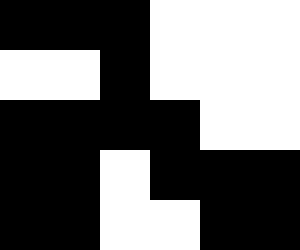[["black", "black", "black", "white", "white", "white"], ["white", "white", "black", "white", "white", "white"], ["black", "black", "black", "black", "white", "white"], ["black", "black", "white", "black", "black", "black"], ["black", "black", "white", "white", "black", "black"]]